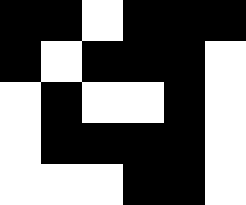[["black", "black", "white", "black", "black", "black"], ["black", "white", "black", "black", "black", "white"], ["white", "black", "white", "white", "black", "white"], ["white", "black", "black", "black", "black", "white"], ["white", "white", "white", "black", "black", "white"]]